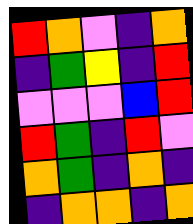[["red", "orange", "violet", "indigo", "orange"], ["indigo", "green", "yellow", "indigo", "red"], ["violet", "violet", "violet", "blue", "red"], ["red", "green", "indigo", "red", "violet"], ["orange", "green", "indigo", "orange", "indigo"], ["indigo", "orange", "orange", "indigo", "orange"]]